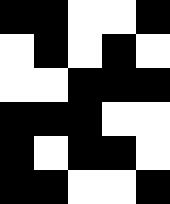[["black", "black", "white", "white", "black"], ["white", "black", "white", "black", "white"], ["white", "white", "black", "black", "black"], ["black", "black", "black", "white", "white"], ["black", "white", "black", "black", "white"], ["black", "black", "white", "white", "black"]]